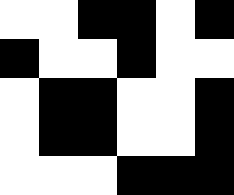[["white", "white", "black", "black", "white", "black"], ["black", "white", "white", "black", "white", "white"], ["white", "black", "black", "white", "white", "black"], ["white", "black", "black", "white", "white", "black"], ["white", "white", "white", "black", "black", "black"]]